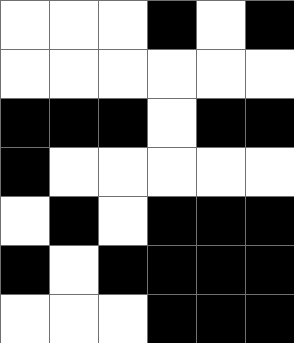[["white", "white", "white", "black", "white", "black"], ["white", "white", "white", "white", "white", "white"], ["black", "black", "black", "white", "black", "black"], ["black", "white", "white", "white", "white", "white"], ["white", "black", "white", "black", "black", "black"], ["black", "white", "black", "black", "black", "black"], ["white", "white", "white", "black", "black", "black"]]